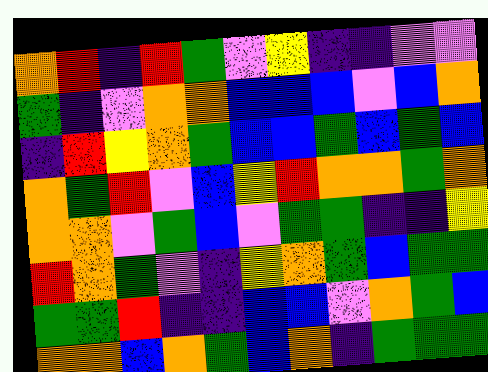[["orange", "red", "indigo", "red", "green", "violet", "yellow", "indigo", "indigo", "violet", "violet"], ["green", "indigo", "violet", "orange", "orange", "blue", "blue", "blue", "violet", "blue", "orange"], ["indigo", "red", "yellow", "orange", "green", "blue", "blue", "green", "blue", "green", "blue"], ["orange", "green", "red", "violet", "blue", "yellow", "red", "orange", "orange", "green", "orange"], ["orange", "orange", "violet", "green", "blue", "violet", "green", "green", "indigo", "indigo", "yellow"], ["red", "orange", "green", "violet", "indigo", "yellow", "orange", "green", "blue", "green", "green"], ["green", "green", "red", "indigo", "indigo", "blue", "blue", "violet", "orange", "green", "blue"], ["orange", "orange", "blue", "orange", "green", "blue", "orange", "indigo", "green", "green", "green"]]